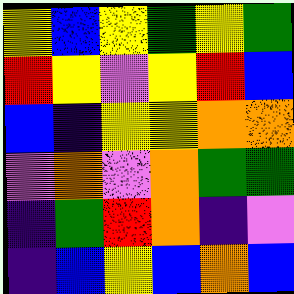[["yellow", "blue", "yellow", "green", "yellow", "green"], ["red", "yellow", "violet", "yellow", "red", "blue"], ["blue", "indigo", "yellow", "yellow", "orange", "orange"], ["violet", "orange", "violet", "orange", "green", "green"], ["indigo", "green", "red", "orange", "indigo", "violet"], ["indigo", "blue", "yellow", "blue", "orange", "blue"]]